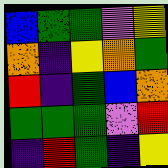[["blue", "green", "green", "violet", "yellow"], ["orange", "indigo", "yellow", "orange", "green"], ["red", "indigo", "green", "blue", "orange"], ["green", "green", "green", "violet", "red"], ["indigo", "red", "green", "indigo", "yellow"]]